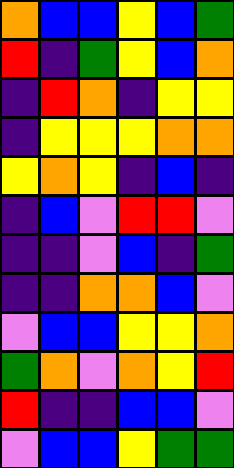[["orange", "blue", "blue", "yellow", "blue", "green"], ["red", "indigo", "green", "yellow", "blue", "orange"], ["indigo", "red", "orange", "indigo", "yellow", "yellow"], ["indigo", "yellow", "yellow", "yellow", "orange", "orange"], ["yellow", "orange", "yellow", "indigo", "blue", "indigo"], ["indigo", "blue", "violet", "red", "red", "violet"], ["indigo", "indigo", "violet", "blue", "indigo", "green"], ["indigo", "indigo", "orange", "orange", "blue", "violet"], ["violet", "blue", "blue", "yellow", "yellow", "orange"], ["green", "orange", "violet", "orange", "yellow", "red"], ["red", "indigo", "indigo", "blue", "blue", "violet"], ["violet", "blue", "blue", "yellow", "green", "green"]]